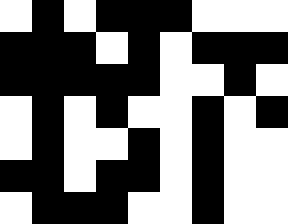[["white", "black", "white", "black", "black", "black", "white", "white", "white"], ["black", "black", "black", "white", "black", "white", "black", "black", "black"], ["black", "black", "black", "black", "black", "white", "white", "black", "white"], ["white", "black", "white", "black", "white", "white", "black", "white", "black"], ["white", "black", "white", "white", "black", "white", "black", "white", "white"], ["black", "black", "white", "black", "black", "white", "black", "white", "white"], ["white", "black", "black", "black", "white", "white", "black", "white", "white"]]